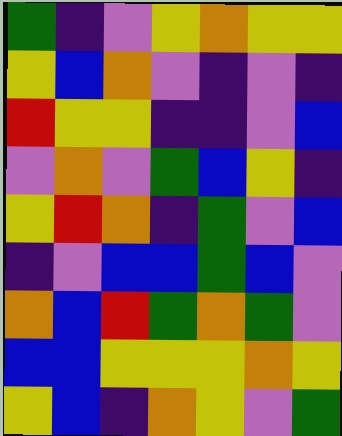[["green", "indigo", "violet", "yellow", "orange", "yellow", "yellow"], ["yellow", "blue", "orange", "violet", "indigo", "violet", "indigo"], ["red", "yellow", "yellow", "indigo", "indigo", "violet", "blue"], ["violet", "orange", "violet", "green", "blue", "yellow", "indigo"], ["yellow", "red", "orange", "indigo", "green", "violet", "blue"], ["indigo", "violet", "blue", "blue", "green", "blue", "violet"], ["orange", "blue", "red", "green", "orange", "green", "violet"], ["blue", "blue", "yellow", "yellow", "yellow", "orange", "yellow"], ["yellow", "blue", "indigo", "orange", "yellow", "violet", "green"]]